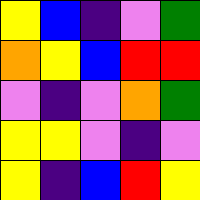[["yellow", "blue", "indigo", "violet", "green"], ["orange", "yellow", "blue", "red", "red"], ["violet", "indigo", "violet", "orange", "green"], ["yellow", "yellow", "violet", "indigo", "violet"], ["yellow", "indigo", "blue", "red", "yellow"]]